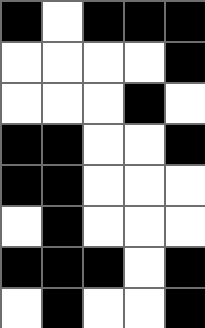[["black", "white", "black", "black", "black"], ["white", "white", "white", "white", "black"], ["white", "white", "white", "black", "white"], ["black", "black", "white", "white", "black"], ["black", "black", "white", "white", "white"], ["white", "black", "white", "white", "white"], ["black", "black", "black", "white", "black"], ["white", "black", "white", "white", "black"]]